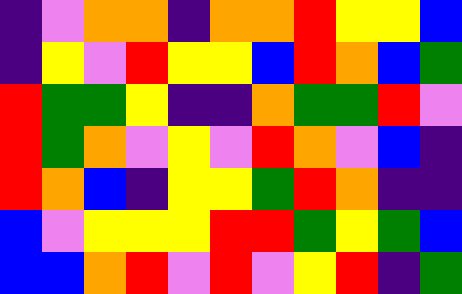[["indigo", "violet", "orange", "orange", "indigo", "orange", "orange", "red", "yellow", "yellow", "blue"], ["indigo", "yellow", "violet", "red", "yellow", "yellow", "blue", "red", "orange", "blue", "green"], ["red", "green", "green", "yellow", "indigo", "indigo", "orange", "green", "green", "red", "violet"], ["red", "green", "orange", "violet", "yellow", "violet", "red", "orange", "violet", "blue", "indigo"], ["red", "orange", "blue", "indigo", "yellow", "yellow", "green", "red", "orange", "indigo", "indigo"], ["blue", "violet", "yellow", "yellow", "yellow", "red", "red", "green", "yellow", "green", "blue"], ["blue", "blue", "orange", "red", "violet", "red", "violet", "yellow", "red", "indigo", "green"]]